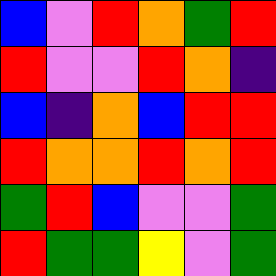[["blue", "violet", "red", "orange", "green", "red"], ["red", "violet", "violet", "red", "orange", "indigo"], ["blue", "indigo", "orange", "blue", "red", "red"], ["red", "orange", "orange", "red", "orange", "red"], ["green", "red", "blue", "violet", "violet", "green"], ["red", "green", "green", "yellow", "violet", "green"]]